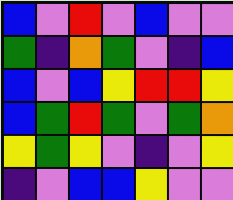[["blue", "violet", "red", "violet", "blue", "violet", "violet"], ["green", "indigo", "orange", "green", "violet", "indigo", "blue"], ["blue", "violet", "blue", "yellow", "red", "red", "yellow"], ["blue", "green", "red", "green", "violet", "green", "orange"], ["yellow", "green", "yellow", "violet", "indigo", "violet", "yellow"], ["indigo", "violet", "blue", "blue", "yellow", "violet", "violet"]]